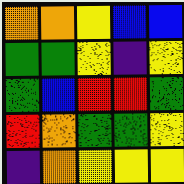[["orange", "orange", "yellow", "blue", "blue"], ["green", "green", "yellow", "indigo", "yellow"], ["green", "blue", "red", "red", "green"], ["red", "orange", "green", "green", "yellow"], ["indigo", "orange", "yellow", "yellow", "yellow"]]